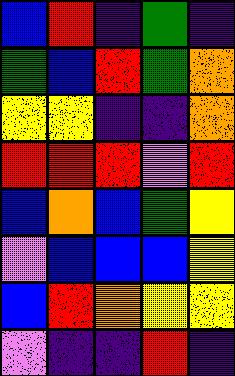[["blue", "red", "indigo", "green", "indigo"], ["green", "blue", "red", "green", "orange"], ["yellow", "yellow", "indigo", "indigo", "orange"], ["red", "red", "red", "violet", "red"], ["blue", "orange", "blue", "green", "yellow"], ["violet", "blue", "blue", "blue", "yellow"], ["blue", "red", "orange", "yellow", "yellow"], ["violet", "indigo", "indigo", "red", "indigo"]]